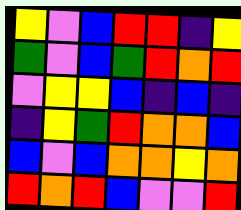[["yellow", "violet", "blue", "red", "red", "indigo", "yellow"], ["green", "violet", "blue", "green", "red", "orange", "red"], ["violet", "yellow", "yellow", "blue", "indigo", "blue", "indigo"], ["indigo", "yellow", "green", "red", "orange", "orange", "blue"], ["blue", "violet", "blue", "orange", "orange", "yellow", "orange"], ["red", "orange", "red", "blue", "violet", "violet", "red"]]